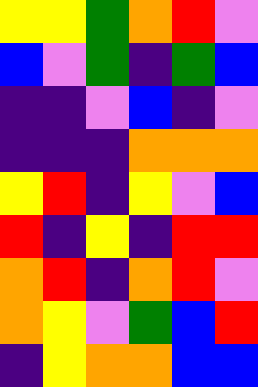[["yellow", "yellow", "green", "orange", "red", "violet"], ["blue", "violet", "green", "indigo", "green", "blue"], ["indigo", "indigo", "violet", "blue", "indigo", "violet"], ["indigo", "indigo", "indigo", "orange", "orange", "orange"], ["yellow", "red", "indigo", "yellow", "violet", "blue"], ["red", "indigo", "yellow", "indigo", "red", "red"], ["orange", "red", "indigo", "orange", "red", "violet"], ["orange", "yellow", "violet", "green", "blue", "red"], ["indigo", "yellow", "orange", "orange", "blue", "blue"]]